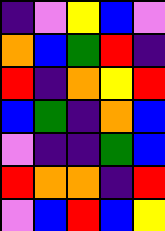[["indigo", "violet", "yellow", "blue", "violet"], ["orange", "blue", "green", "red", "indigo"], ["red", "indigo", "orange", "yellow", "red"], ["blue", "green", "indigo", "orange", "blue"], ["violet", "indigo", "indigo", "green", "blue"], ["red", "orange", "orange", "indigo", "red"], ["violet", "blue", "red", "blue", "yellow"]]